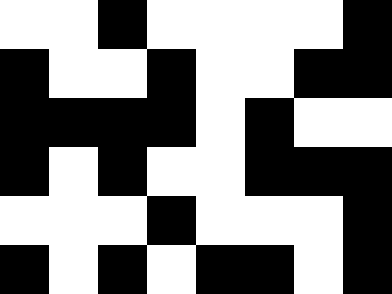[["white", "white", "black", "white", "white", "white", "white", "black"], ["black", "white", "white", "black", "white", "white", "black", "black"], ["black", "black", "black", "black", "white", "black", "white", "white"], ["black", "white", "black", "white", "white", "black", "black", "black"], ["white", "white", "white", "black", "white", "white", "white", "black"], ["black", "white", "black", "white", "black", "black", "white", "black"]]